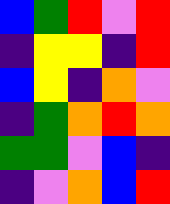[["blue", "green", "red", "violet", "red"], ["indigo", "yellow", "yellow", "indigo", "red"], ["blue", "yellow", "indigo", "orange", "violet"], ["indigo", "green", "orange", "red", "orange"], ["green", "green", "violet", "blue", "indigo"], ["indigo", "violet", "orange", "blue", "red"]]